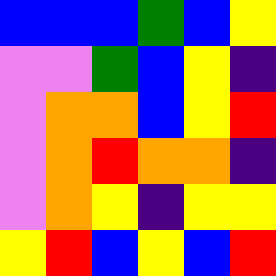[["blue", "blue", "blue", "green", "blue", "yellow"], ["violet", "violet", "green", "blue", "yellow", "indigo"], ["violet", "orange", "orange", "blue", "yellow", "red"], ["violet", "orange", "red", "orange", "orange", "indigo"], ["violet", "orange", "yellow", "indigo", "yellow", "yellow"], ["yellow", "red", "blue", "yellow", "blue", "red"]]